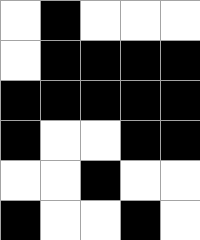[["white", "black", "white", "white", "white"], ["white", "black", "black", "black", "black"], ["black", "black", "black", "black", "black"], ["black", "white", "white", "black", "black"], ["white", "white", "black", "white", "white"], ["black", "white", "white", "black", "white"]]